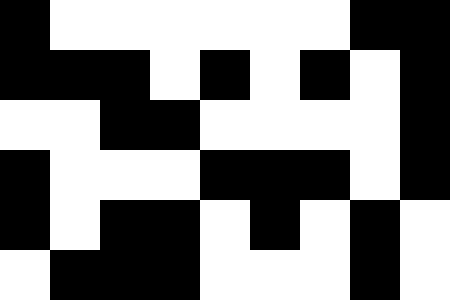[["black", "white", "white", "white", "white", "white", "white", "black", "black"], ["black", "black", "black", "white", "black", "white", "black", "white", "black"], ["white", "white", "black", "black", "white", "white", "white", "white", "black"], ["black", "white", "white", "white", "black", "black", "black", "white", "black"], ["black", "white", "black", "black", "white", "black", "white", "black", "white"], ["white", "black", "black", "black", "white", "white", "white", "black", "white"]]